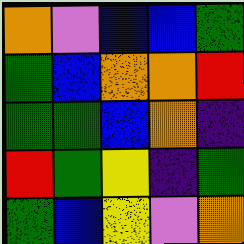[["orange", "violet", "blue", "blue", "green"], ["green", "blue", "orange", "orange", "red"], ["green", "green", "blue", "orange", "indigo"], ["red", "green", "yellow", "indigo", "green"], ["green", "blue", "yellow", "violet", "orange"]]